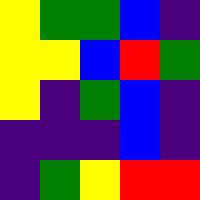[["yellow", "green", "green", "blue", "indigo"], ["yellow", "yellow", "blue", "red", "green"], ["yellow", "indigo", "green", "blue", "indigo"], ["indigo", "indigo", "indigo", "blue", "indigo"], ["indigo", "green", "yellow", "red", "red"]]